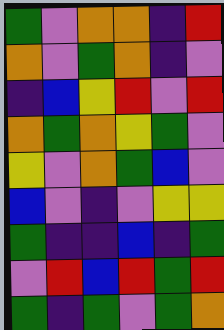[["green", "violet", "orange", "orange", "indigo", "red"], ["orange", "violet", "green", "orange", "indigo", "violet"], ["indigo", "blue", "yellow", "red", "violet", "red"], ["orange", "green", "orange", "yellow", "green", "violet"], ["yellow", "violet", "orange", "green", "blue", "violet"], ["blue", "violet", "indigo", "violet", "yellow", "yellow"], ["green", "indigo", "indigo", "blue", "indigo", "green"], ["violet", "red", "blue", "red", "green", "red"], ["green", "indigo", "green", "violet", "green", "orange"]]